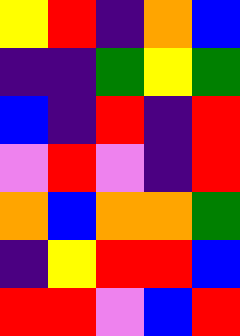[["yellow", "red", "indigo", "orange", "blue"], ["indigo", "indigo", "green", "yellow", "green"], ["blue", "indigo", "red", "indigo", "red"], ["violet", "red", "violet", "indigo", "red"], ["orange", "blue", "orange", "orange", "green"], ["indigo", "yellow", "red", "red", "blue"], ["red", "red", "violet", "blue", "red"]]